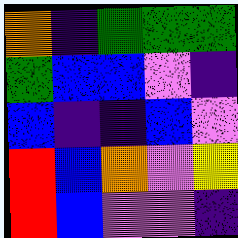[["orange", "indigo", "green", "green", "green"], ["green", "blue", "blue", "violet", "indigo"], ["blue", "indigo", "indigo", "blue", "violet"], ["red", "blue", "orange", "violet", "yellow"], ["red", "blue", "violet", "violet", "indigo"]]